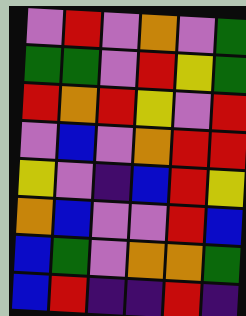[["violet", "red", "violet", "orange", "violet", "green"], ["green", "green", "violet", "red", "yellow", "green"], ["red", "orange", "red", "yellow", "violet", "red"], ["violet", "blue", "violet", "orange", "red", "red"], ["yellow", "violet", "indigo", "blue", "red", "yellow"], ["orange", "blue", "violet", "violet", "red", "blue"], ["blue", "green", "violet", "orange", "orange", "green"], ["blue", "red", "indigo", "indigo", "red", "indigo"]]